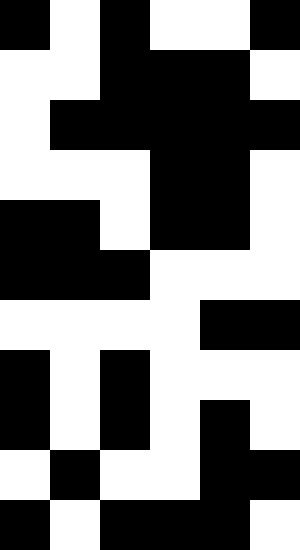[["black", "white", "black", "white", "white", "black"], ["white", "white", "black", "black", "black", "white"], ["white", "black", "black", "black", "black", "black"], ["white", "white", "white", "black", "black", "white"], ["black", "black", "white", "black", "black", "white"], ["black", "black", "black", "white", "white", "white"], ["white", "white", "white", "white", "black", "black"], ["black", "white", "black", "white", "white", "white"], ["black", "white", "black", "white", "black", "white"], ["white", "black", "white", "white", "black", "black"], ["black", "white", "black", "black", "black", "white"]]